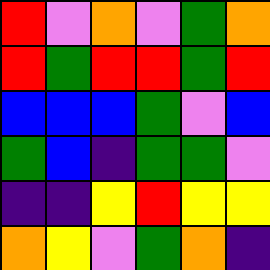[["red", "violet", "orange", "violet", "green", "orange"], ["red", "green", "red", "red", "green", "red"], ["blue", "blue", "blue", "green", "violet", "blue"], ["green", "blue", "indigo", "green", "green", "violet"], ["indigo", "indigo", "yellow", "red", "yellow", "yellow"], ["orange", "yellow", "violet", "green", "orange", "indigo"]]